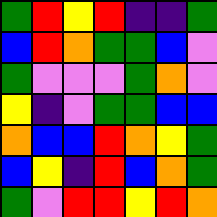[["green", "red", "yellow", "red", "indigo", "indigo", "green"], ["blue", "red", "orange", "green", "green", "blue", "violet"], ["green", "violet", "violet", "violet", "green", "orange", "violet"], ["yellow", "indigo", "violet", "green", "green", "blue", "blue"], ["orange", "blue", "blue", "red", "orange", "yellow", "green"], ["blue", "yellow", "indigo", "red", "blue", "orange", "green"], ["green", "violet", "red", "red", "yellow", "red", "orange"]]